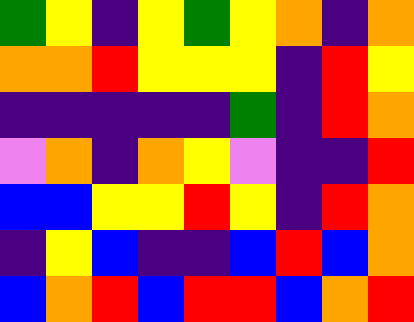[["green", "yellow", "indigo", "yellow", "green", "yellow", "orange", "indigo", "orange"], ["orange", "orange", "red", "yellow", "yellow", "yellow", "indigo", "red", "yellow"], ["indigo", "indigo", "indigo", "indigo", "indigo", "green", "indigo", "red", "orange"], ["violet", "orange", "indigo", "orange", "yellow", "violet", "indigo", "indigo", "red"], ["blue", "blue", "yellow", "yellow", "red", "yellow", "indigo", "red", "orange"], ["indigo", "yellow", "blue", "indigo", "indigo", "blue", "red", "blue", "orange"], ["blue", "orange", "red", "blue", "red", "red", "blue", "orange", "red"]]